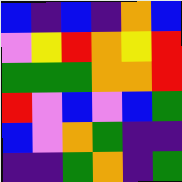[["blue", "indigo", "blue", "indigo", "orange", "blue"], ["violet", "yellow", "red", "orange", "yellow", "red"], ["green", "green", "green", "orange", "orange", "red"], ["red", "violet", "blue", "violet", "blue", "green"], ["blue", "violet", "orange", "green", "indigo", "indigo"], ["indigo", "indigo", "green", "orange", "indigo", "green"]]